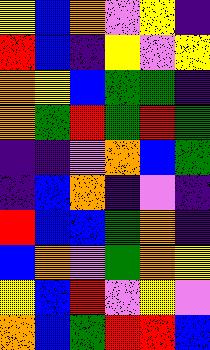[["yellow", "blue", "orange", "violet", "yellow", "indigo"], ["red", "blue", "indigo", "yellow", "violet", "yellow"], ["orange", "yellow", "blue", "green", "green", "indigo"], ["orange", "green", "red", "green", "red", "green"], ["indigo", "indigo", "violet", "orange", "blue", "green"], ["indigo", "blue", "orange", "indigo", "violet", "indigo"], ["red", "blue", "blue", "green", "orange", "indigo"], ["blue", "orange", "violet", "green", "orange", "yellow"], ["yellow", "blue", "red", "violet", "yellow", "violet"], ["orange", "blue", "green", "red", "red", "blue"]]